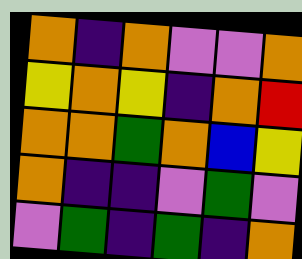[["orange", "indigo", "orange", "violet", "violet", "orange"], ["yellow", "orange", "yellow", "indigo", "orange", "red"], ["orange", "orange", "green", "orange", "blue", "yellow"], ["orange", "indigo", "indigo", "violet", "green", "violet"], ["violet", "green", "indigo", "green", "indigo", "orange"]]